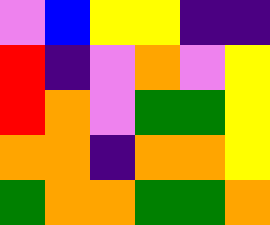[["violet", "blue", "yellow", "yellow", "indigo", "indigo"], ["red", "indigo", "violet", "orange", "violet", "yellow"], ["red", "orange", "violet", "green", "green", "yellow"], ["orange", "orange", "indigo", "orange", "orange", "yellow"], ["green", "orange", "orange", "green", "green", "orange"]]